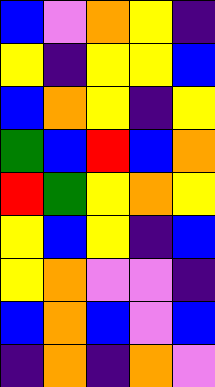[["blue", "violet", "orange", "yellow", "indigo"], ["yellow", "indigo", "yellow", "yellow", "blue"], ["blue", "orange", "yellow", "indigo", "yellow"], ["green", "blue", "red", "blue", "orange"], ["red", "green", "yellow", "orange", "yellow"], ["yellow", "blue", "yellow", "indigo", "blue"], ["yellow", "orange", "violet", "violet", "indigo"], ["blue", "orange", "blue", "violet", "blue"], ["indigo", "orange", "indigo", "orange", "violet"]]